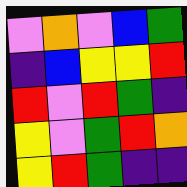[["violet", "orange", "violet", "blue", "green"], ["indigo", "blue", "yellow", "yellow", "red"], ["red", "violet", "red", "green", "indigo"], ["yellow", "violet", "green", "red", "orange"], ["yellow", "red", "green", "indigo", "indigo"]]